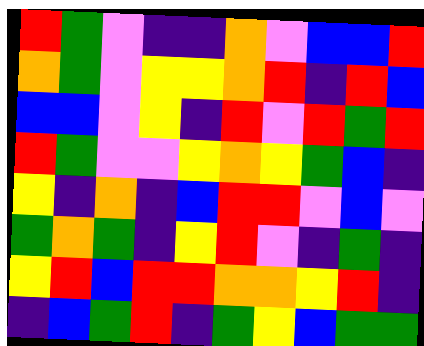[["red", "green", "violet", "indigo", "indigo", "orange", "violet", "blue", "blue", "red"], ["orange", "green", "violet", "yellow", "yellow", "orange", "red", "indigo", "red", "blue"], ["blue", "blue", "violet", "yellow", "indigo", "red", "violet", "red", "green", "red"], ["red", "green", "violet", "violet", "yellow", "orange", "yellow", "green", "blue", "indigo"], ["yellow", "indigo", "orange", "indigo", "blue", "red", "red", "violet", "blue", "violet"], ["green", "orange", "green", "indigo", "yellow", "red", "violet", "indigo", "green", "indigo"], ["yellow", "red", "blue", "red", "red", "orange", "orange", "yellow", "red", "indigo"], ["indigo", "blue", "green", "red", "indigo", "green", "yellow", "blue", "green", "green"]]